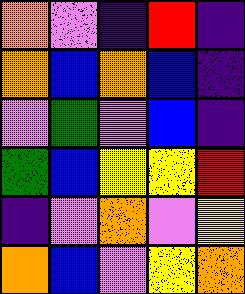[["orange", "violet", "indigo", "red", "indigo"], ["orange", "blue", "orange", "blue", "indigo"], ["violet", "green", "violet", "blue", "indigo"], ["green", "blue", "yellow", "yellow", "red"], ["indigo", "violet", "orange", "violet", "yellow"], ["orange", "blue", "violet", "yellow", "orange"]]